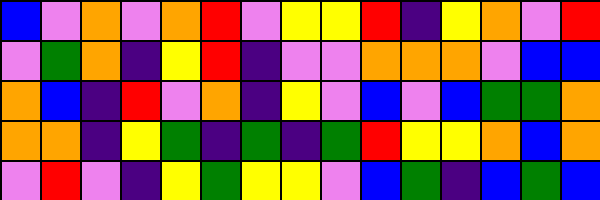[["blue", "violet", "orange", "violet", "orange", "red", "violet", "yellow", "yellow", "red", "indigo", "yellow", "orange", "violet", "red"], ["violet", "green", "orange", "indigo", "yellow", "red", "indigo", "violet", "violet", "orange", "orange", "orange", "violet", "blue", "blue"], ["orange", "blue", "indigo", "red", "violet", "orange", "indigo", "yellow", "violet", "blue", "violet", "blue", "green", "green", "orange"], ["orange", "orange", "indigo", "yellow", "green", "indigo", "green", "indigo", "green", "red", "yellow", "yellow", "orange", "blue", "orange"], ["violet", "red", "violet", "indigo", "yellow", "green", "yellow", "yellow", "violet", "blue", "green", "indigo", "blue", "green", "blue"]]